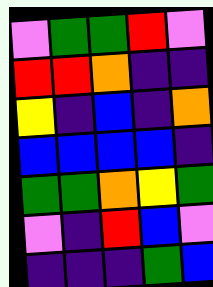[["violet", "green", "green", "red", "violet"], ["red", "red", "orange", "indigo", "indigo"], ["yellow", "indigo", "blue", "indigo", "orange"], ["blue", "blue", "blue", "blue", "indigo"], ["green", "green", "orange", "yellow", "green"], ["violet", "indigo", "red", "blue", "violet"], ["indigo", "indigo", "indigo", "green", "blue"]]